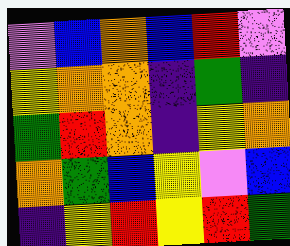[["violet", "blue", "orange", "blue", "red", "violet"], ["yellow", "orange", "orange", "indigo", "green", "indigo"], ["green", "red", "orange", "indigo", "yellow", "orange"], ["orange", "green", "blue", "yellow", "violet", "blue"], ["indigo", "yellow", "red", "yellow", "red", "green"]]